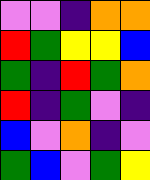[["violet", "violet", "indigo", "orange", "orange"], ["red", "green", "yellow", "yellow", "blue"], ["green", "indigo", "red", "green", "orange"], ["red", "indigo", "green", "violet", "indigo"], ["blue", "violet", "orange", "indigo", "violet"], ["green", "blue", "violet", "green", "yellow"]]